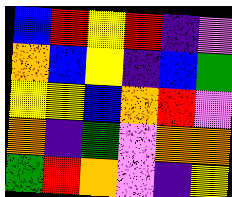[["blue", "red", "yellow", "red", "indigo", "violet"], ["orange", "blue", "yellow", "indigo", "blue", "green"], ["yellow", "yellow", "blue", "orange", "red", "violet"], ["orange", "indigo", "green", "violet", "orange", "orange"], ["green", "red", "orange", "violet", "indigo", "yellow"]]